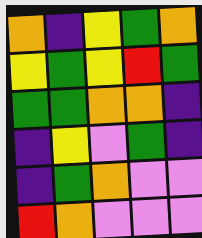[["orange", "indigo", "yellow", "green", "orange"], ["yellow", "green", "yellow", "red", "green"], ["green", "green", "orange", "orange", "indigo"], ["indigo", "yellow", "violet", "green", "indigo"], ["indigo", "green", "orange", "violet", "violet"], ["red", "orange", "violet", "violet", "violet"]]